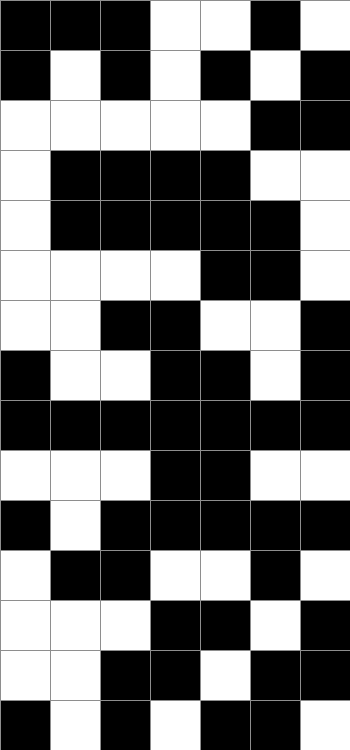[["black", "black", "black", "white", "white", "black", "white"], ["black", "white", "black", "white", "black", "white", "black"], ["white", "white", "white", "white", "white", "black", "black"], ["white", "black", "black", "black", "black", "white", "white"], ["white", "black", "black", "black", "black", "black", "white"], ["white", "white", "white", "white", "black", "black", "white"], ["white", "white", "black", "black", "white", "white", "black"], ["black", "white", "white", "black", "black", "white", "black"], ["black", "black", "black", "black", "black", "black", "black"], ["white", "white", "white", "black", "black", "white", "white"], ["black", "white", "black", "black", "black", "black", "black"], ["white", "black", "black", "white", "white", "black", "white"], ["white", "white", "white", "black", "black", "white", "black"], ["white", "white", "black", "black", "white", "black", "black"], ["black", "white", "black", "white", "black", "black", "white"]]